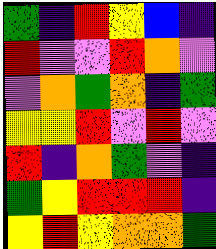[["green", "indigo", "red", "yellow", "blue", "indigo"], ["red", "violet", "violet", "red", "orange", "violet"], ["violet", "orange", "green", "orange", "indigo", "green"], ["yellow", "yellow", "red", "violet", "red", "violet"], ["red", "indigo", "orange", "green", "violet", "indigo"], ["green", "yellow", "red", "red", "red", "indigo"], ["yellow", "red", "yellow", "orange", "orange", "green"]]